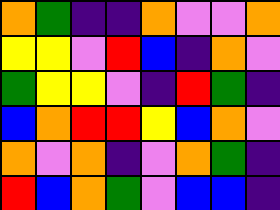[["orange", "green", "indigo", "indigo", "orange", "violet", "violet", "orange"], ["yellow", "yellow", "violet", "red", "blue", "indigo", "orange", "violet"], ["green", "yellow", "yellow", "violet", "indigo", "red", "green", "indigo"], ["blue", "orange", "red", "red", "yellow", "blue", "orange", "violet"], ["orange", "violet", "orange", "indigo", "violet", "orange", "green", "indigo"], ["red", "blue", "orange", "green", "violet", "blue", "blue", "indigo"]]